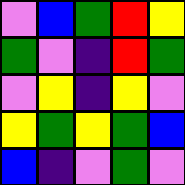[["violet", "blue", "green", "red", "yellow"], ["green", "violet", "indigo", "red", "green"], ["violet", "yellow", "indigo", "yellow", "violet"], ["yellow", "green", "yellow", "green", "blue"], ["blue", "indigo", "violet", "green", "violet"]]